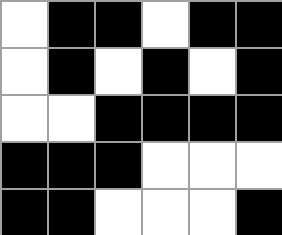[["white", "black", "black", "white", "black", "black"], ["white", "black", "white", "black", "white", "black"], ["white", "white", "black", "black", "black", "black"], ["black", "black", "black", "white", "white", "white"], ["black", "black", "white", "white", "white", "black"]]